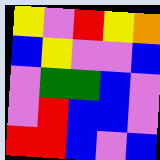[["yellow", "violet", "red", "yellow", "orange"], ["blue", "yellow", "violet", "violet", "blue"], ["violet", "green", "green", "blue", "violet"], ["violet", "red", "blue", "blue", "violet"], ["red", "red", "blue", "violet", "blue"]]